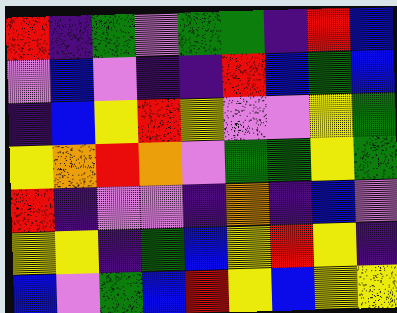[["red", "indigo", "green", "violet", "green", "green", "indigo", "red", "blue"], ["violet", "blue", "violet", "indigo", "indigo", "red", "blue", "green", "blue"], ["indigo", "blue", "yellow", "red", "yellow", "violet", "violet", "yellow", "green"], ["yellow", "orange", "red", "orange", "violet", "green", "green", "yellow", "green"], ["red", "indigo", "violet", "violet", "indigo", "orange", "indigo", "blue", "violet"], ["yellow", "yellow", "indigo", "green", "blue", "yellow", "red", "yellow", "indigo"], ["blue", "violet", "green", "blue", "red", "yellow", "blue", "yellow", "yellow"]]